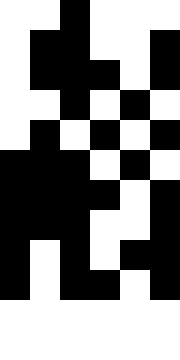[["white", "white", "black", "white", "white", "white"], ["white", "black", "black", "white", "white", "black"], ["white", "black", "black", "black", "white", "black"], ["white", "white", "black", "white", "black", "white"], ["white", "black", "white", "black", "white", "black"], ["black", "black", "black", "white", "black", "white"], ["black", "black", "black", "black", "white", "black"], ["black", "black", "black", "white", "white", "black"], ["black", "white", "black", "white", "black", "black"], ["black", "white", "black", "black", "white", "black"], ["white", "white", "white", "white", "white", "white"], ["white", "white", "white", "white", "white", "white"]]